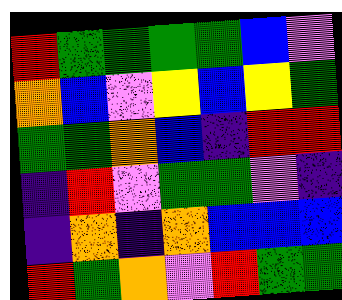[["red", "green", "green", "green", "green", "blue", "violet"], ["orange", "blue", "violet", "yellow", "blue", "yellow", "green"], ["green", "green", "orange", "blue", "indigo", "red", "red"], ["indigo", "red", "violet", "green", "green", "violet", "indigo"], ["indigo", "orange", "indigo", "orange", "blue", "blue", "blue"], ["red", "green", "orange", "violet", "red", "green", "green"]]